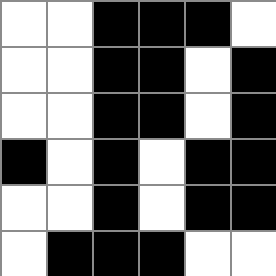[["white", "white", "black", "black", "black", "white"], ["white", "white", "black", "black", "white", "black"], ["white", "white", "black", "black", "white", "black"], ["black", "white", "black", "white", "black", "black"], ["white", "white", "black", "white", "black", "black"], ["white", "black", "black", "black", "white", "white"]]